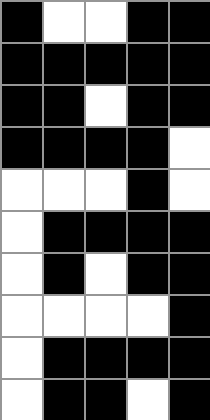[["black", "white", "white", "black", "black"], ["black", "black", "black", "black", "black"], ["black", "black", "white", "black", "black"], ["black", "black", "black", "black", "white"], ["white", "white", "white", "black", "white"], ["white", "black", "black", "black", "black"], ["white", "black", "white", "black", "black"], ["white", "white", "white", "white", "black"], ["white", "black", "black", "black", "black"], ["white", "black", "black", "white", "black"]]